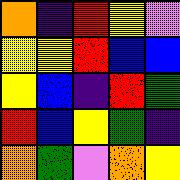[["orange", "indigo", "red", "yellow", "violet"], ["yellow", "yellow", "red", "blue", "blue"], ["yellow", "blue", "indigo", "red", "green"], ["red", "blue", "yellow", "green", "indigo"], ["orange", "green", "violet", "orange", "yellow"]]